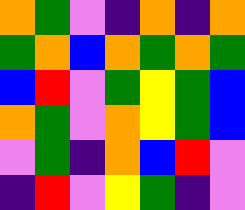[["orange", "green", "violet", "indigo", "orange", "indigo", "orange"], ["green", "orange", "blue", "orange", "green", "orange", "green"], ["blue", "red", "violet", "green", "yellow", "green", "blue"], ["orange", "green", "violet", "orange", "yellow", "green", "blue"], ["violet", "green", "indigo", "orange", "blue", "red", "violet"], ["indigo", "red", "violet", "yellow", "green", "indigo", "violet"]]